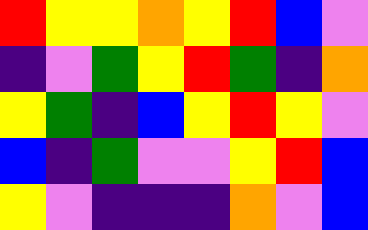[["red", "yellow", "yellow", "orange", "yellow", "red", "blue", "violet"], ["indigo", "violet", "green", "yellow", "red", "green", "indigo", "orange"], ["yellow", "green", "indigo", "blue", "yellow", "red", "yellow", "violet"], ["blue", "indigo", "green", "violet", "violet", "yellow", "red", "blue"], ["yellow", "violet", "indigo", "indigo", "indigo", "orange", "violet", "blue"]]